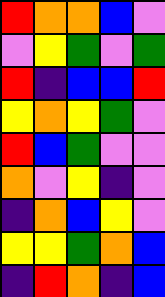[["red", "orange", "orange", "blue", "violet"], ["violet", "yellow", "green", "violet", "green"], ["red", "indigo", "blue", "blue", "red"], ["yellow", "orange", "yellow", "green", "violet"], ["red", "blue", "green", "violet", "violet"], ["orange", "violet", "yellow", "indigo", "violet"], ["indigo", "orange", "blue", "yellow", "violet"], ["yellow", "yellow", "green", "orange", "blue"], ["indigo", "red", "orange", "indigo", "blue"]]